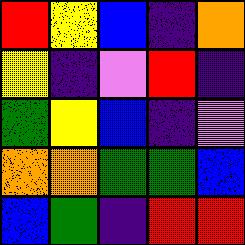[["red", "yellow", "blue", "indigo", "orange"], ["yellow", "indigo", "violet", "red", "indigo"], ["green", "yellow", "blue", "indigo", "violet"], ["orange", "orange", "green", "green", "blue"], ["blue", "green", "indigo", "red", "red"]]